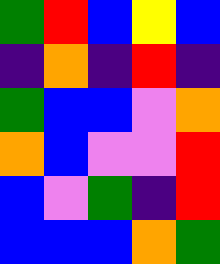[["green", "red", "blue", "yellow", "blue"], ["indigo", "orange", "indigo", "red", "indigo"], ["green", "blue", "blue", "violet", "orange"], ["orange", "blue", "violet", "violet", "red"], ["blue", "violet", "green", "indigo", "red"], ["blue", "blue", "blue", "orange", "green"]]